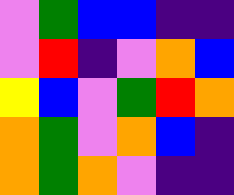[["violet", "green", "blue", "blue", "indigo", "indigo"], ["violet", "red", "indigo", "violet", "orange", "blue"], ["yellow", "blue", "violet", "green", "red", "orange"], ["orange", "green", "violet", "orange", "blue", "indigo"], ["orange", "green", "orange", "violet", "indigo", "indigo"]]